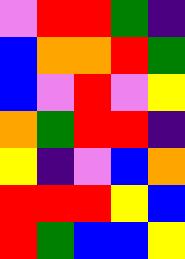[["violet", "red", "red", "green", "indigo"], ["blue", "orange", "orange", "red", "green"], ["blue", "violet", "red", "violet", "yellow"], ["orange", "green", "red", "red", "indigo"], ["yellow", "indigo", "violet", "blue", "orange"], ["red", "red", "red", "yellow", "blue"], ["red", "green", "blue", "blue", "yellow"]]